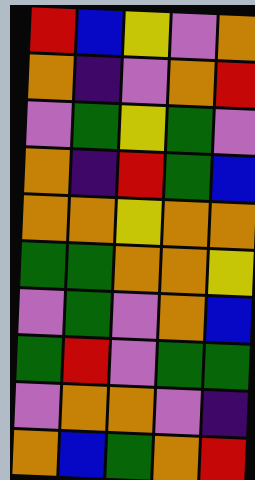[["red", "blue", "yellow", "violet", "orange"], ["orange", "indigo", "violet", "orange", "red"], ["violet", "green", "yellow", "green", "violet"], ["orange", "indigo", "red", "green", "blue"], ["orange", "orange", "yellow", "orange", "orange"], ["green", "green", "orange", "orange", "yellow"], ["violet", "green", "violet", "orange", "blue"], ["green", "red", "violet", "green", "green"], ["violet", "orange", "orange", "violet", "indigo"], ["orange", "blue", "green", "orange", "red"]]